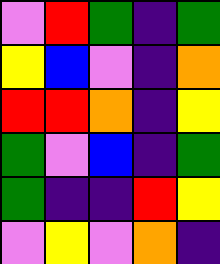[["violet", "red", "green", "indigo", "green"], ["yellow", "blue", "violet", "indigo", "orange"], ["red", "red", "orange", "indigo", "yellow"], ["green", "violet", "blue", "indigo", "green"], ["green", "indigo", "indigo", "red", "yellow"], ["violet", "yellow", "violet", "orange", "indigo"]]